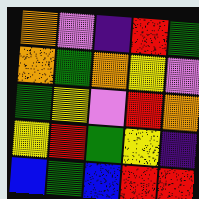[["orange", "violet", "indigo", "red", "green"], ["orange", "green", "orange", "yellow", "violet"], ["green", "yellow", "violet", "red", "orange"], ["yellow", "red", "green", "yellow", "indigo"], ["blue", "green", "blue", "red", "red"]]